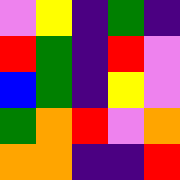[["violet", "yellow", "indigo", "green", "indigo"], ["red", "green", "indigo", "red", "violet"], ["blue", "green", "indigo", "yellow", "violet"], ["green", "orange", "red", "violet", "orange"], ["orange", "orange", "indigo", "indigo", "red"]]